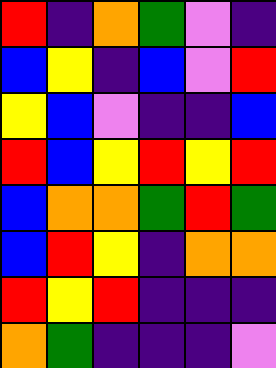[["red", "indigo", "orange", "green", "violet", "indigo"], ["blue", "yellow", "indigo", "blue", "violet", "red"], ["yellow", "blue", "violet", "indigo", "indigo", "blue"], ["red", "blue", "yellow", "red", "yellow", "red"], ["blue", "orange", "orange", "green", "red", "green"], ["blue", "red", "yellow", "indigo", "orange", "orange"], ["red", "yellow", "red", "indigo", "indigo", "indigo"], ["orange", "green", "indigo", "indigo", "indigo", "violet"]]